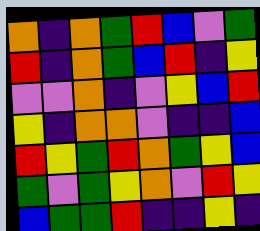[["orange", "indigo", "orange", "green", "red", "blue", "violet", "green"], ["red", "indigo", "orange", "green", "blue", "red", "indigo", "yellow"], ["violet", "violet", "orange", "indigo", "violet", "yellow", "blue", "red"], ["yellow", "indigo", "orange", "orange", "violet", "indigo", "indigo", "blue"], ["red", "yellow", "green", "red", "orange", "green", "yellow", "blue"], ["green", "violet", "green", "yellow", "orange", "violet", "red", "yellow"], ["blue", "green", "green", "red", "indigo", "indigo", "yellow", "indigo"]]